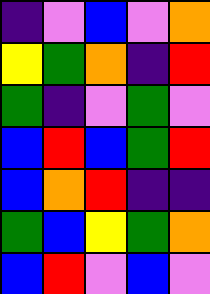[["indigo", "violet", "blue", "violet", "orange"], ["yellow", "green", "orange", "indigo", "red"], ["green", "indigo", "violet", "green", "violet"], ["blue", "red", "blue", "green", "red"], ["blue", "orange", "red", "indigo", "indigo"], ["green", "blue", "yellow", "green", "orange"], ["blue", "red", "violet", "blue", "violet"]]